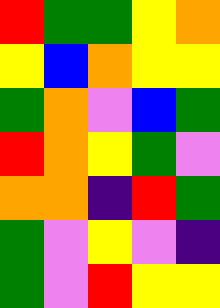[["red", "green", "green", "yellow", "orange"], ["yellow", "blue", "orange", "yellow", "yellow"], ["green", "orange", "violet", "blue", "green"], ["red", "orange", "yellow", "green", "violet"], ["orange", "orange", "indigo", "red", "green"], ["green", "violet", "yellow", "violet", "indigo"], ["green", "violet", "red", "yellow", "yellow"]]